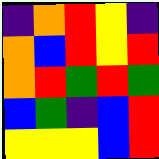[["indigo", "orange", "red", "yellow", "indigo"], ["orange", "blue", "red", "yellow", "red"], ["orange", "red", "green", "red", "green"], ["blue", "green", "indigo", "blue", "red"], ["yellow", "yellow", "yellow", "blue", "red"]]